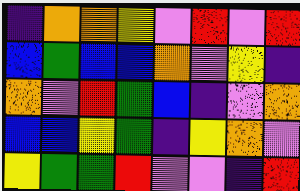[["indigo", "orange", "orange", "yellow", "violet", "red", "violet", "red"], ["blue", "green", "blue", "blue", "orange", "violet", "yellow", "indigo"], ["orange", "violet", "red", "green", "blue", "indigo", "violet", "orange"], ["blue", "blue", "yellow", "green", "indigo", "yellow", "orange", "violet"], ["yellow", "green", "green", "red", "violet", "violet", "indigo", "red"]]